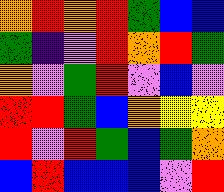[["orange", "red", "orange", "red", "green", "blue", "blue"], ["green", "indigo", "violet", "red", "orange", "red", "green"], ["orange", "violet", "green", "red", "violet", "blue", "violet"], ["red", "red", "green", "blue", "orange", "yellow", "yellow"], ["red", "violet", "red", "green", "blue", "green", "orange"], ["blue", "red", "blue", "blue", "blue", "violet", "red"]]